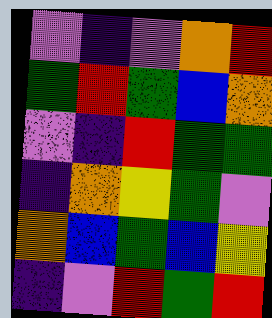[["violet", "indigo", "violet", "orange", "red"], ["green", "red", "green", "blue", "orange"], ["violet", "indigo", "red", "green", "green"], ["indigo", "orange", "yellow", "green", "violet"], ["orange", "blue", "green", "blue", "yellow"], ["indigo", "violet", "red", "green", "red"]]